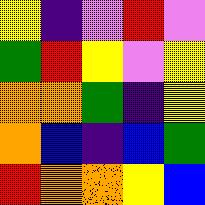[["yellow", "indigo", "violet", "red", "violet"], ["green", "red", "yellow", "violet", "yellow"], ["orange", "orange", "green", "indigo", "yellow"], ["orange", "blue", "indigo", "blue", "green"], ["red", "orange", "orange", "yellow", "blue"]]